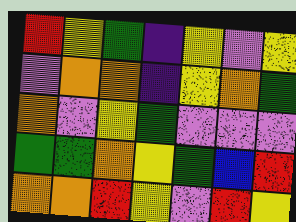[["red", "yellow", "green", "indigo", "yellow", "violet", "yellow"], ["violet", "orange", "orange", "indigo", "yellow", "orange", "green"], ["orange", "violet", "yellow", "green", "violet", "violet", "violet"], ["green", "green", "orange", "yellow", "green", "blue", "red"], ["orange", "orange", "red", "yellow", "violet", "red", "yellow"]]